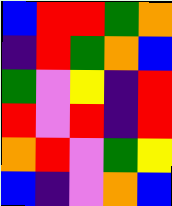[["blue", "red", "red", "green", "orange"], ["indigo", "red", "green", "orange", "blue"], ["green", "violet", "yellow", "indigo", "red"], ["red", "violet", "red", "indigo", "red"], ["orange", "red", "violet", "green", "yellow"], ["blue", "indigo", "violet", "orange", "blue"]]